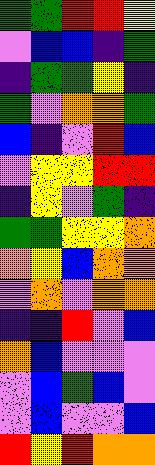[["green", "green", "red", "red", "yellow"], ["violet", "blue", "blue", "indigo", "green"], ["indigo", "green", "green", "yellow", "indigo"], ["green", "violet", "orange", "orange", "green"], ["blue", "indigo", "violet", "red", "blue"], ["violet", "yellow", "yellow", "red", "red"], ["indigo", "yellow", "violet", "green", "indigo"], ["green", "green", "yellow", "yellow", "orange"], ["orange", "yellow", "blue", "orange", "orange"], ["violet", "orange", "violet", "orange", "orange"], ["indigo", "indigo", "red", "violet", "blue"], ["orange", "blue", "violet", "violet", "violet"], ["violet", "blue", "green", "blue", "violet"], ["violet", "blue", "violet", "violet", "blue"], ["red", "yellow", "red", "orange", "orange"]]